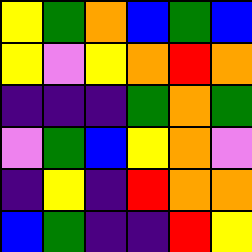[["yellow", "green", "orange", "blue", "green", "blue"], ["yellow", "violet", "yellow", "orange", "red", "orange"], ["indigo", "indigo", "indigo", "green", "orange", "green"], ["violet", "green", "blue", "yellow", "orange", "violet"], ["indigo", "yellow", "indigo", "red", "orange", "orange"], ["blue", "green", "indigo", "indigo", "red", "yellow"]]